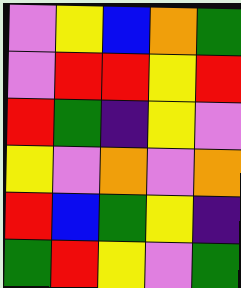[["violet", "yellow", "blue", "orange", "green"], ["violet", "red", "red", "yellow", "red"], ["red", "green", "indigo", "yellow", "violet"], ["yellow", "violet", "orange", "violet", "orange"], ["red", "blue", "green", "yellow", "indigo"], ["green", "red", "yellow", "violet", "green"]]